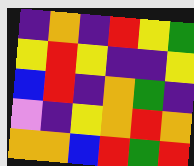[["indigo", "orange", "indigo", "red", "yellow", "green"], ["yellow", "red", "yellow", "indigo", "indigo", "yellow"], ["blue", "red", "indigo", "orange", "green", "indigo"], ["violet", "indigo", "yellow", "orange", "red", "orange"], ["orange", "orange", "blue", "red", "green", "red"]]